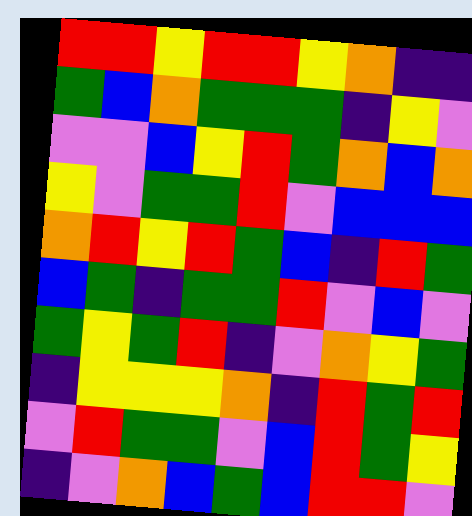[["red", "red", "yellow", "red", "red", "yellow", "orange", "indigo", "indigo"], ["green", "blue", "orange", "green", "green", "green", "indigo", "yellow", "violet"], ["violet", "violet", "blue", "yellow", "red", "green", "orange", "blue", "orange"], ["yellow", "violet", "green", "green", "red", "violet", "blue", "blue", "blue"], ["orange", "red", "yellow", "red", "green", "blue", "indigo", "red", "green"], ["blue", "green", "indigo", "green", "green", "red", "violet", "blue", "violet"], ["green", "yellow", "green", "red", "indigo", "violet", "orange", "yellow", "green"], ["indigo", "yellow", "yellow", "yellow", "orange", "indigo", "red", "green", "red"], ["violet", "red", "green", "green", "violet", "blue", "red", "green", "yellow"], ["indigo", "violet", "orange", "blue", "green", "blue", "red", "red", "violet"]]